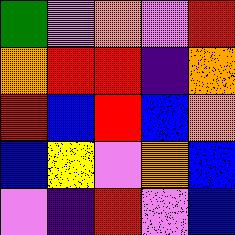[["green", "violet", "orange", "violet", "red"], ["orange", "red", "red", "indigo", "orange"], ["red", "blue", "red", "blue", "orange"], ["blue", "yellow", "violet", "orange", "blue"], ["violet", "indigo", "red", "violet", "blue"]]